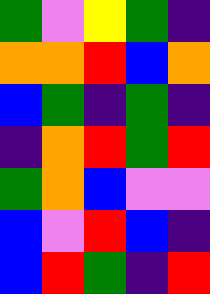[["green", "violet", "yellow", "green", "indigo"], ["orange", "orange", "red", "blue", "orange"], ["blue", "green", "indigo", "green", "indigo"], ["indigo", "orange", "red", "green", "red"], ["green", "orange", "blue", "violet", "violet"], ["blue", "violet", "red", "blue", "indigo"], ["blue", "red", "green", "indigo", "red"]]